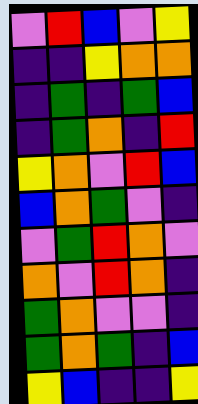[["violet", "red", "blue", "violet", "yellow"], ["indigo", "indigo", "yellow", "orange", "orange"], ["indigo", "green", "indigo", "green", "blue"], ["indigo", "green", "orange", "indigo", "red"], ["yellow", "orange", "violet", "red", "blue"], ["blue", "orange", "green", "violet", "indigo"], ["violet", "green", "red", "orange", "violet"], ["orange", "violet", "red", "orange", "indigo"], ["green", "orange", "violet", "violet", "indigo"], ["green", "orange", "green", "indigo", "blue"], ["yellow", "blue", "indigo", "indigo", "yellow"]]